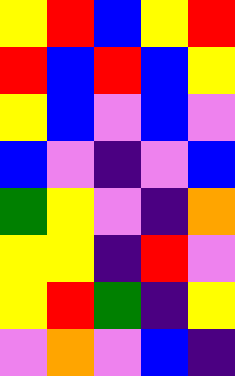[["yellow", "red", "blue", "yellow", "red"], ["red", "blue", "red", "blue", "yellow"], ["yellow", "blue", "violet", "blue", "violet"], ["blue", "violet", "indigo", "violet", "blue"], ["green", "yellow", "violet", "indigo", "orange"], ["yellow", "yellow", "indigo", "red", "violet"], ["yellow", "red", "green", "indigo", "yellow"], ["violet", "orange", "violet", "blue", "indigo"]]